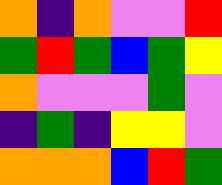[["orange", "indigo", "orange", "violet", "violet", "red"], ["green", "red", "green", "blue", "green", "yellow"], ["orange", "violet", "violet", "violet", "green", "violet"], ["indigo", "green", "indigo", "yellow", "yellow", "violet"], ["orange", "orange", "orange", "blue", "red", "green"]]